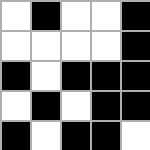[["white", "black", "white", "white", "black"], ["white", "white", "white", "white", "black"], ["black", "white", "black", "black", "black"], ["white", "black", "white", "black", "black"], ["black", "white", "black", "black", "white"]]